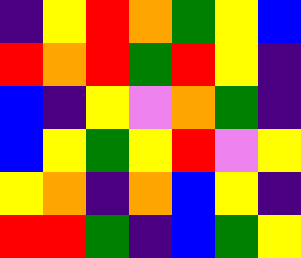[["indigo", "yellow", "red", "orange", "green", "yellow", "blue"], ["red", "orange", "red", "green", "red", "yellow", "indigo"], ["blue", "indigo", "yellow", "violet", "orange", "green", "indigo"], ["blue", "yellow", "green", "yellow", "red", "violet", "yellow"], ["yellow", "orange", "indigo", "orange", "blue", "yellow", "indigo"], ["red", "red", "green", "indigo", "blue", "green", "yellow"]]